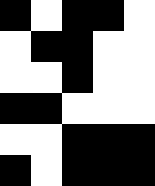[["black", "white", "black", "black", "white"], ["white", "black", "black", "white", "white"], ["white", "white", "black", "white", "white"], ["black", "black", "white", "white", "white"], ["white", "white", "black", "black", "black"], ["black", "white", "black", "black", "black"]]